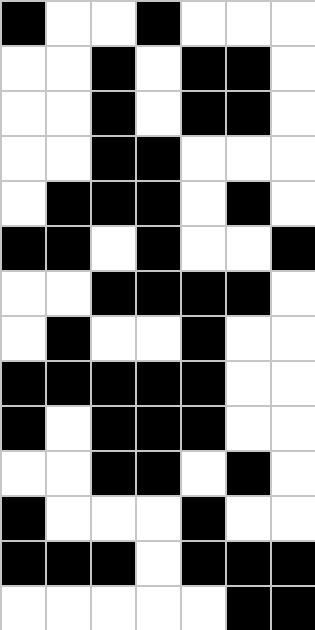[["black", "white", "white", "black", "white", "white", "white"], ["white", "white", "black", "white", "black", "black", "white"], ["white", "white", "black", "white", "black", "black", "white"], ["white", "white", "black", "black", "white", "white", "white"], ["white", "black", "black", "black", "white", "black", "white"], ["black", "black", "white", "black", "white", "white", "black"], ["white", "white", "black", "black", "black", "black", "white"], ["white", "black", "white", "white", "black", "white", "white"], ["black", "black", "black", "black", "black", "white", "white"], ["black", "white", "black", "black", "black", "white", "white"], ["white", "white", "black", "black", "white", "black", "white"], ["black", "white", "white", "white", "black", "white", "white"], ["black", "black", "black", "white", "black", "black", "black"], ["white", "white", "white", "white", "white", "black", "black"]]